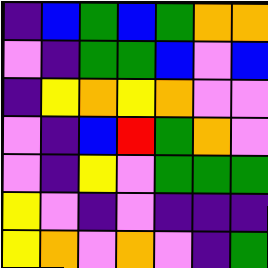[["indigo", "blue", "green", "blue", "green", "orange", "orange"], ["violet", "indigo", "green", "green", "blue", "violet", "blue"], ["indigo", "yellow", "orange", "yellow", "orange", "violet", "violet"], ["violet", "indigo", "blue", "red", "green", "orange", "violet"], ["violet", "indigo", "yellow", "violet", "green", "green", "green"], ["yellow", "violet", "indigo", "violet", "indigo", "indigo", "indigo"], ["yellow", "orange", "violet", "orange", "violet", "indigo", "green"]]